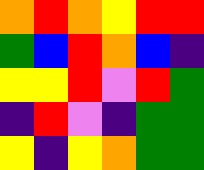[["orange", "red", "orange", "yellow", "red", "red"], ["green", "blue", "red", "orange", "blue", "indigo"], ["yellow", "yellow", "red", "violet", "red", "green"], ["indigo", "red", "violet", "indigo", "green", "green"], ["yellow", "indigo", "yellow", "orange", "green", "green"]]